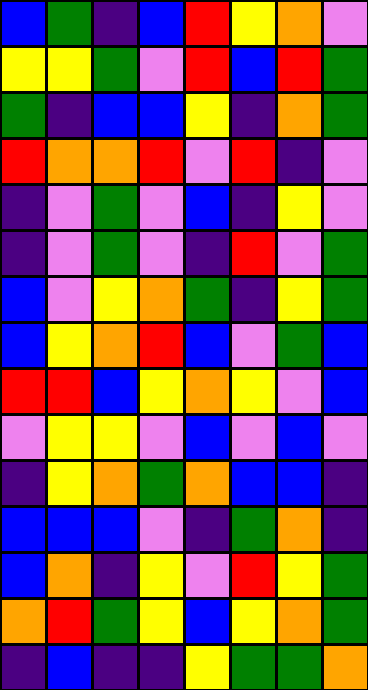[["blue", "green", "indigo", "blue", "red", "yellow", "orange", "violet"], ["yellow", "yellow", "green", "violet", "red", "blue", "red", "green"], ["green", "indigo", "blue", "blue", "yellow", "indigo", "orange", "green"], ["red", "orange", "orange", "red", "violet", "red", "indigo", "violet"], ["indigo", "violet", "green", "violet", "blue", "indigo", "yellow", "violet"], ["indigo", "violet", "green", "violet", "indigo", "red", "violet", "green"], ["blue", "violet", "yellow", "orange", "green", "indigo", "yellow", "green"], ["blue", "yellow", "orange", "red", "blue", "violet", "green", "blue"], ["red", "red", "blue", "yellow", "orange", "yellow", "violet", "blue"], ["violet", "yellow", "yellow", "violet", "blue", "violet", "blue", "violet"], ["indigo", "yellow", "orange", "green", "orange", "blue", "blue", "indigo"], ["blue", "blue", "blue", "violet", "indigo", "green", "orange", "indigo"], ["blue", "orange", "indigo", "yellow", "violet", "red", "yellow", "green"], ["orange", "red", "green", "yellow", "blue", "yellow", "orange", "green"], ["indigo", "blue", "indigo", "indigo", "yellow", "green", "green", "orange"]]